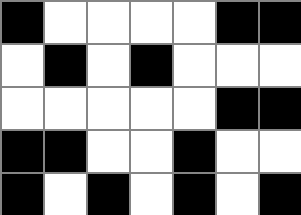[["black", "white", "white", "white", "white", "black", "black"], ["white", "black", "white", "black", "white", "white", "white"], ["white", "white", "white", "white", "white", "black", "black"], ["black", "black", "white", "white", "black", "white", "white"], ["black", "white", "black", "white", "black", "white", "black"]]